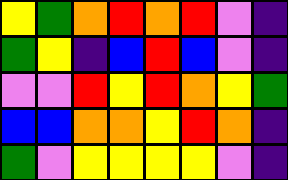[["yellow", "green", "orange", "red", "orange", "red", "violet", "indigo"], ["green", "yellow", "indigo", "blue", "red", "blue", "violet", "indigo"], ["violet", "violet", "red", "yellow", "red", "orange", "yellow", "green"], ["blue", "blue", "orange", "orange", "yellow", "red", "orange", "indigo"], ["green", "violet", "yellow", "yellow", "yellow", "yellow", "violet", "indigo"]]